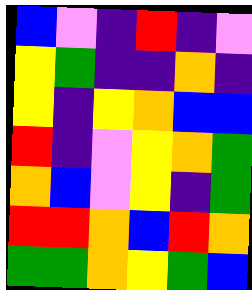[["blue", "violet", "indigo", "red", "indigo", "violet"], ["yellow", "green", "indigo", "indigo", "orange", "indigo"], ["yellow", "indigo", "yellow", "orange", "blue", "blue"], ["red", "indigo", "violet", "yellow", "orange", "green"], ["orange", "blue", "violet", "yellow", "indigo", "green"], ["red", "red", "orange", "blue", "red", "orange"], ["green", "green", "orange", "yellow", "green", "blue"]]